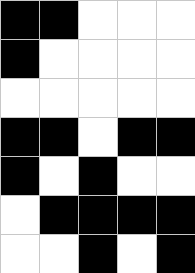[["black", "black", "white", "white", "white"], ["black", "white", "white", "white", "white"], ["white", "white", "white", "white", "white"], ["black", "black", "white", "black", "black"], ["black", "white", "black", "white", "white"], ["white", "black", "black", "black", "black"], ["white", "white", "black", "white", "black"]]